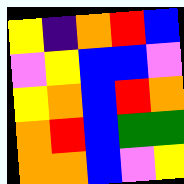[["yellow", "indigo", "orange", "red", "blue"], ["violet", "yellow", "blue", "blue", "violet"], ["yellow", "orange", "blue", "red", "orange"], ["orange", "red", "blue", "green", "green"], ["orange", "orange", "blue", "violet", "yellow"]]